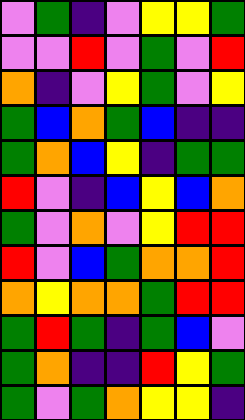[["violet", "green", "indigo", "violet", "yellow", "yellow", "green"], ["violet", "violet", "red", "violet", "green", "violet", "red"], ["orange", "indigo", "violet", "yellow", "green", "violet", "yellow"], ["green", "blue", "orange", "green", "blue", "indigo", "indigo"], ["green", "orange", "blue", "yellow", "indigo", "green", "green"], ["red", "violet", "indigo", "blue", "yellow", "blue", "orange"], ["green", "violet", "orange", "violet", "yellow", "red", "red"], ["red", "violet", "blue", "green", "orange", "orange", "red"], ["orange", "yellow", "orange", "orange", "green", "red", "red"], ["green", "red", "green", "indigo", "green", "blue", "violet"], ["green", "orange", "indigo", "indigo", "red", "yellow", "green"], ["green", "violet", "green", "orange", "yellow", "yellow", "indigo"]]